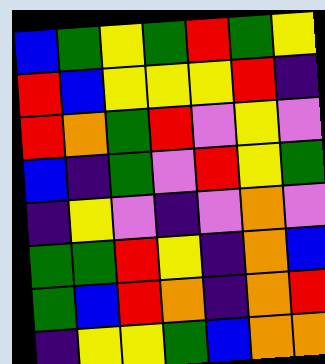[["blue", "green", "yellow", "green", "red", "green", "yellow"], ["red", "blue", "yellow", "yellow", "yellow", "red", "indigo"], ["red", "orange", "green", "red", "violet", "yellow", "violet"], ["blue", "indigo", "green", "violet", "red", "yellow", "green"], ["indigo", "yellow", "violet", "indigo", "violet", "orange", "violet"], ["green", "green", "red", "yellow", "indigo", "orange", "blue"], ["green", "blue", "red", "orange", "indigo", "orange", "red"], ["indigo", "yellow", "yellow", "green", "blue", "orange", "orange"]]